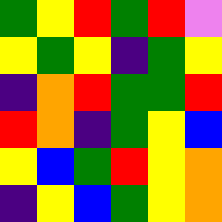[["green", "yellow", "red", "green", "red", "violet"], ["yellow", "green", "yellow", "indigo", "green", "yellow"], ["indigo", "orange", "red", "green", "green", "red"], ["red", "orange", "indigo", "green", "yellow", "blue"], ["yellow", "blue", "green", "red", "yellow", "orange"], ["indigo", "yellow", "blue", "green", "yellow", "orange"]]